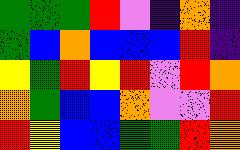[["green", "green", "green", "red", "violet", "indigo", "orange", "indigo"], ["green", "blue", "orange", "blue", "blue", "blue", "red", "indigo"], ["yellow", "green", "red", "yellow", "red", "violet", "red", "orange"], ["orange", "green", "blue", "blue", "orange", "violet", "violet", "red"], ["red", "yellow", "blue", "blue", "green", "green", "red", "orange"]]